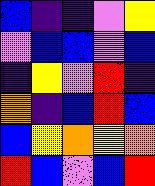[["blue", "indigo", "indigo", "violet", "yellow"], ["violet", "blue", "blue", "violet", "blue"], ["indigo", "yellow", "violet", "red", "indigo"], ["orange", "indigo", "blue", "red", "blue"], ["blue", "yellow", "orange", "yellow", "orange"], ["red", "blue", "violet", "blue", "red"]]